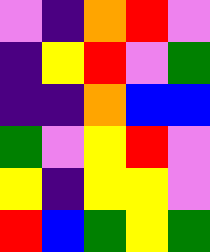[["violet", "indigo", "orange", "red", "violet"], ["indigo", "yellow", "red", "violet", "green"], ["indigo", "indigo", "orange", "blue", "blue"], ["green", "violet", "yellow", "red", "violet"], ["yellow", "indigo", "yellow", "yellow", "violet"], ["red", "blue", "green", "yellow", "green"]]